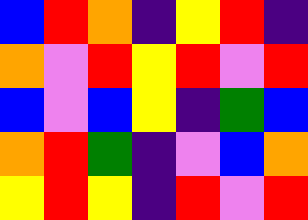[["blue", "red", "orange", "indigo", "yellow", "red", "indigo"], ["orange", "violet", "red", "yellow", "red", "violet", "red"], ["blue", "violet", "blue", "yellow", "indigo", "green", "blue"], ["orange", "red", "green", "indigo", "violet", "blue", "orange"], ["yellow", "red", "yellow", "indigo", "red", "violet", "red"]]